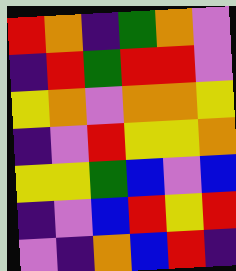[["red", "orange", "indigo", "green", "orange", "violet"], ["indigo", "red", "green", "red", "red", "violet"], ["yellow", "orange", "violet", "orange", "orange", "yellow"], ["indigo", "violet", "red", "yellow", "yellow", "orange"], ["yellow", "yellow", "green", "blue", "violet", "blue"], ["indigo", "violet", "blue", "red", "yellow", "red"], ["violet", "indigo", "orange", "blue", "red", "indigo"]]